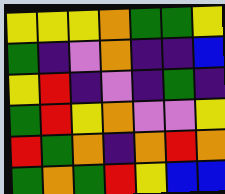[["yellow", "yellow", "yellow", "orange", "green", "green", "yellow"], ["green", "indigo", "violet", "orange", "indigo", "indigo", "blue"], ["yellow", "red", "indigo", "violet", "indigo", "green", "indigo"], ["green", "red", "yellow", "orange", "violet", "violet", "yellow"], ["red", "green", "orange", "indigo", "orange", "red", "orange"], ["green", "orange", "green", "red", "yellow", "blue", "blue"]]